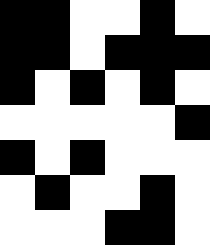[["black", "black", "white", "white", "black", "white"], ["black", "black", "white", "black", "black", "black"], ["black", "white", "black", "white", "black", "white"], ["white", "white", "white", "white", "white", "black"], ["black", "white", "black", "white", "white", "white"], ["white", "black", "white", "white", "black", "white"], ["white", "white", "white", "black", "black", "white"]]